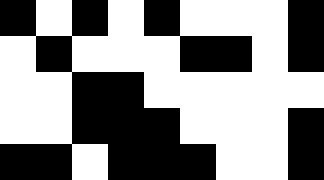[["black", "white", "black", "white", "black", "white", "white", "white", "black"], ["white", "black", "white", "white", "white", "black", "black", "white", "black"], ["white", "white", "black", "black", "white", "white", "white", "white", "white"], ["white", "white", "black", "black", "black", "white", "white", "white", "black"], ["black", "black", "white", "black", "black", "black", "white", "white", "black"]]